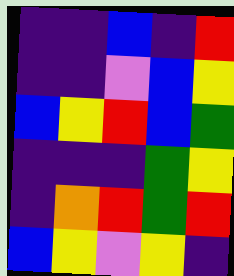[["indigo", "indigo", "blue", "indigo", "red"], ["indigo", "indigo", "violet", "blue", "yellow"], ["blue", "yellow", "red", "blue", "green"], ["indigo", "indigo", "indigo", "green", "yellow"], ["indigo", "orange", "red", "green", "red"], ["blue", "yellow", "violet", "yellow", "indigo"]]